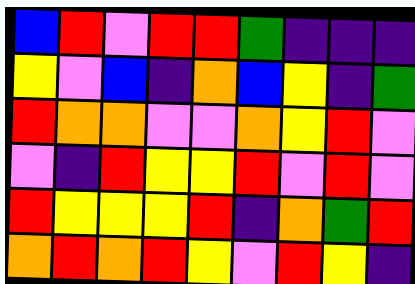[["blue", "red", "violet", "red", "red", "green", "indigo", "indigo", "indigo"], ["yellow", "violet", "blue", "indigo", "orange", "blue", "yellow", "indigo", "green"], ["red", "orange", "orange", "violet", "violet", "orange", "yellow", "red", "violet"], ["violet", "indigo", "red", "yellow", "yellow", "red", "violet", "red", "violet"], ["red", "yellow", "yellow", "yellow", "red", "indigo", "orange", "green", "red"], ["orange", "red", "orange", "red", "yellow", "violet", "red", "yellow", "indigo"]]